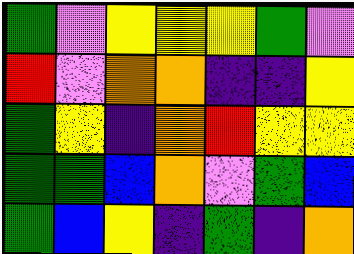[["green", "violet", "yellow", "yellow", "yellow", "green", "violet"], ["red", "violet", "orange", "orange", "indigo", "indigo", "yellow"], ["green", "yellow", "indigo", "orange", "red", "yellow", "yellow"], ["green", "green", "blue", "orange", "violet", "green", "blue"], ["green", "blue", "yellow", "indigo", "green", "indigo", "orange"]]